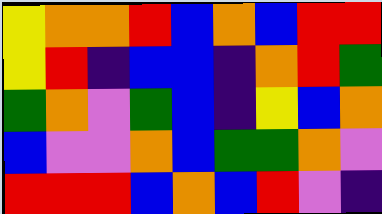[["yellow", "orange", "orange", "red", "blue", "orange", "blue", "red", "red"], ["yellow", "red", "indigo", "blue", "blue", "indigo", "orange", "red", "green"], ["green", "orange", "violet", "green", "blue", "indigo", "yellow", "blue", "orange"], ["blue", "violet", "violet", "orange", "blue", "green", "green", "orange", "violet"], ["red", "red", "red", "blue", "orange", "blue", "red", "violet", "indigo"]]